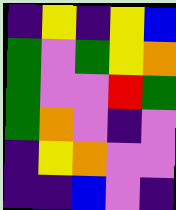[["indigo", "yellow", "indigo", "yellow", "blue"], ["green", "violet", "green", "yellow", "orange"], ["green", "violet", "violet", "red", "green"], ["green", "orange", "violet", "indigo", "violet"], ["indigo", "yellow", "orange", "violet", "violet"], ["indigo", "indigo", "blue", "violet", "indigo"]]